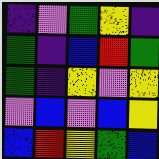[["indigo", "violet", "green", "yellow", "indigo"], ["green", "indigo", "blue", "red", "green"], ["green", "indigo", "yellow", "violet", "yellow"], ["violet", "blue", "violet", "blue", "yellow"], ["blue", "red", "yellow", "green", "blue"]]